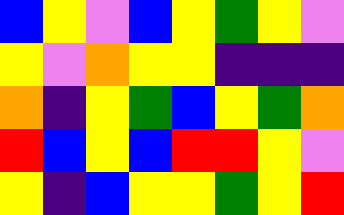[["blue", "yellow", "violet", "blue", "yellow", "green", "yellow", "violet"], ["yellow", "violet", "orange", "yellow", "yellow", "indigo", "indigo", "indigo"], ["orange", "indigo", "yellow", "green", "blue", "yellow", "green", "orange"], ["red", "blue", "yellow", "blue", "red", "red", "yellow", "violet"], ["yellow", "indigo", "blue", "yellow", "yellow", "green", "yellow", "red"]]